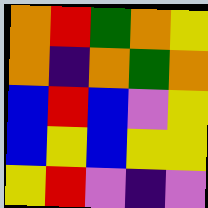[["orange", "red", "green", "orange", "yellow"], ["orange", "indigo", "orange", "green", "orange"], ["blue", "red", "blue", "violet", "yellow"], ["blue", "yellow", "blue", "yellow", "yellow"], ["yellow", "red", "violet", "indigo", "violet"]]